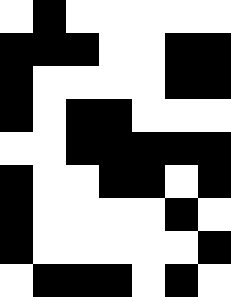[["white", "black", "white", "white", "white", "white", "white"], ["black", "black", "black", "white", "white", "black", "black"], ["black", "white", "white", "white", "white", "black", "black"], ["black", "white", "black", "black", "white", "white", "white"], ["white", "white", "black", "black", "black", "black", "black"], ["black", "white", "white", "black", "black", "white", "black"], ["black", "white", "white", "white", "white", "black", "white"], ["black", "white", "white", "white", "white", "white", "black"], ["white", "black", "black", "black", "white", "black", "white"]]